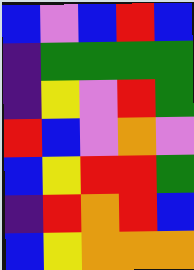[["blue", "violet", "blue", "red", "blue"], ["indigo", "green", "green", "green", "green"], ["indigo", "yellow", "violet", "red", "green"], ["red", "blue", "violet", "orange", "violet"], ["blue", "yellow", "red", "red", "green"], ["indigo", "red", "orange", "red", "blue"], ["blue", "yellow", "orange", "orange", "orange"]]